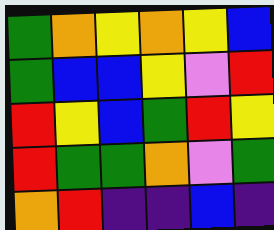[["green", "orange", "yellow", "orange", "yellow", "blue"], ["green", "blue", "blue", "yellow", "violet", "red"], ["red", "yellow", "blue", "green", "red", "yellow"], ["red", "green", "green", "orange", "violet", "green"], ["orange", "red", "indigo", "indigo", "blue", "indigo"]]